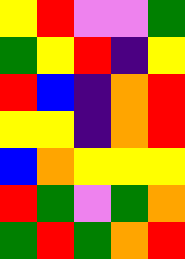[["yellow", "red", "violet", "violet", "green"], ["green", "yellow", "red", "indigo", "yellow"], ["red", "blue", "indigo", "orange", "red"], ["yellow", "yellow", "indigo", "orange", "red"], ["blue", "orange", "yellow", "yellow", "yellow"], ["red", "green", "violet", "green", "orange"], ["green", "red", "green", "orange", "red"]]